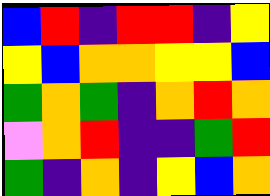[["blue", "red", "indigo", "red", "red", "indigo", "yellow"], ["yellow", "blue", "orange", "orange", "yellow", "yellow", "blue"], ["green", "orange", "green", "indigo", "orange", "red", "orange"], ["violet", "orange", "red", "indigo", "indigo", "green", "red"], ["green", "indigo", "orange", "indigo", "yellow", "blue", "orange"]]